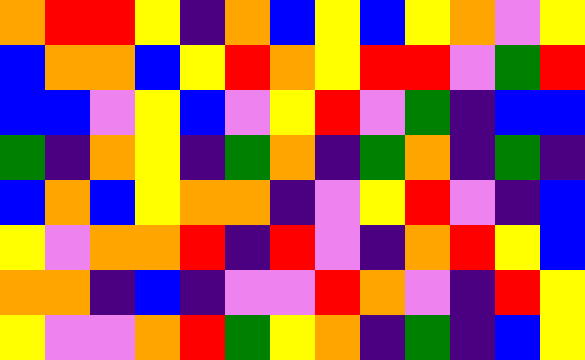[["orange", "red", "red", "yellow", "indigo", "orange", "blue", "yellow", "blue", "yellow", "orange", "violet", "yellow"], ["blue", "orange", "orange", "blue", "yellow", "red", "orange", "yellow", "red", "red", "violet", "green", "red"], ["blue", "blue", "violet", "yellow", "blue", "violet", "yellow", "red", "violet", "green", "indigo", "blue", "blue"], ["green", "indigo", "orange", "yellow", "indigo", "green", "orange", "indigo", "green", "orange", "indigo", "green", "indigo"], ["blue", "orange", "blue", "yellow", "orange", "orange", "indigo", "violet", "yellow", "red", "violet", "indigo", "blue"], ["yellow", "violet", "orange", "orange", "red", "indigo", "red", "violet", "indigo", "orange", "red", "yellow", "blue"], ["orange", "orange", "indigo", "blue", "indigo", "violet", "violet", "red", "orange", "violet", "indigo", "red", "yellow"], ["yellow", "violet", "violet", "orange", "red", "green", "yellow", "orange", "indigo", "green", "indigo", "blue", "yellow"]]